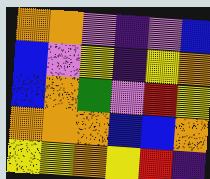[["orange", "orange", "violet", "indigo", "violet", "blue"], ["blue", "violet", "yellow", "indigo", "yellow", "orange"], ["blue", "orange", "green", "violet", "red", "yellow"], ["orange", "orange", "orange", "blue", "blue", "orange"], ["yellow", "yellow", "orange", "yellow", "red", "indigo"]]